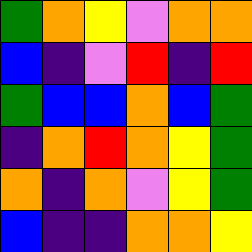[["green", "orange", "yellow", "violet", "orange", "orange"], ["blue", "indigo", "violet", "red", "indigo", "red"], ["green", "blue", "blue", "orange", "blue", "green"], ["indigo", "orange", "red", "orange", "yellow", "green"], ["orange", "indigo", "orange", "violet", "yellow", "green"], ["blue", "indigo", "indigo", "orange", "orange", "yellow"]]